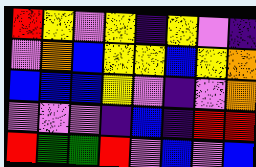[["red", "yellow", "violet", "yellow", "indigo", "yellow", "violet", "indigo"], ["violet", "orange", "blue", "yellow", "yellow", "blue", "yellow", "orange"], ["blue", "blue", "blue", "yellow", "violet", "indigo", "violet", "orange"], ["violet", "violet", "violet", "indigo", "blue", "indigo", "red", "red"], ["red", "green", "green", "red", "violet", "blue", "violet", "blue"]]